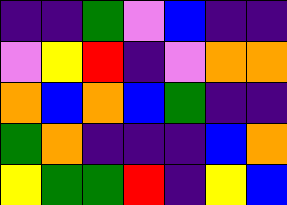[["indigo", "indigo", "green", "violet", "blue", "indigo", "indigo"], ["violet", "yellow", "red", "indigo", "violet", "orange", "orange"], ["orange", "blue", "orange", "blue", "green", "indigo", "indigo"], ["green", "orange", "indigo", "indigo", "indigo", "blue", "orange"], ["yellow", "green", "green", "red", "indigo", "yellow", "blue"]]